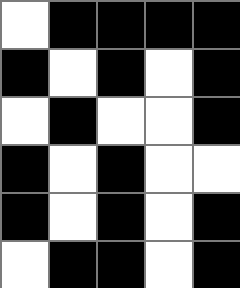[["white", "black", "black", "black", "black"], ["black", "white", "black", "white", "black"], ["white", "black", "white", "white", "black"], ["black", "white", "black", "white", "white"], ["black", "white", "black", "white", "black"], ["white", "black", "black", "white", "black"]]